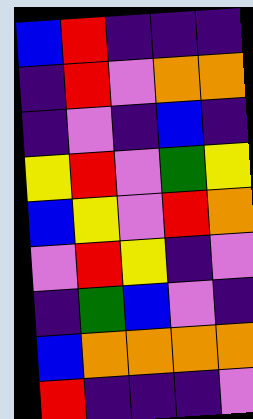[["blue", "red", "indigo", "indigo", "indigo"], ["indigo", "red", "violet", "orange", "orange"], ["indigo", "violet", "indigo", "blue", "indigo"], ["yellow", "red", "violet", "green", "yellow"], ["blue", "yellow", "violet", "red", "orange"], ["violet", "red", "yellow", "indigo", "violet"], ["indigo", "green", "blue", "violet", "indigo"], ["blue", "orange", "orange", "orange", "orange"], ["red", "indigo", "indigo", "indigo", "violet"]]